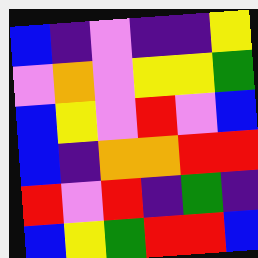[["blue", "indigo", "violet", "indigo", "indigo", "yellow"], ["violet", "orange", "violet", "yellow", "yellow", "green"], ["blue", "yellow", "violet", "red", "violet", "blue"], ["blue", "indigo", "orange", "orange", "red", "red"], ["red", "violet", "red", "indigo", "green", "indigo"], ["blue", "yellow", "green", "red", "red", "blue"]]